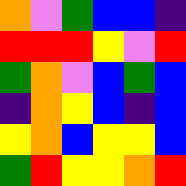[["orange", "violet", "green", "blue", "blue", "indigo"], ["red", "red", "red", "yellow", "violet", "red"], ["green", "orange", "violet", "blue", "green", "blue"], ["indigo", "orange", "yellow", "blue", "indigo", "blue"], ["yellow", "orange", "blue", "yellow", "yellow", "blue"], ["green", "red", "yellow", "yellow", "orange", "red"]]